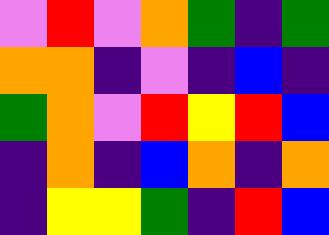[["violet", "red", "violet", "orange", "green", "indigo", "green"], ["orange", "orange", "indigo", "violet", "indigo", "blue", "indigo"], ["green", "orange", "violet", "red", "yellow", "red", "blue"], ["indigo", "orange", "indigo", "blue", "orange", "indigo", "orange"], ["indigo", "yellow", "yellow", "green", "indigo", "red", "blue"]]